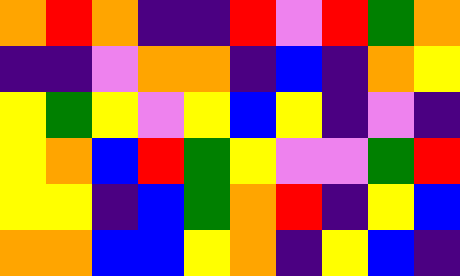[["orange", "red", "orange", "indigo", "indigo", "red", "violet", "red", "green", "orange"], ["indigo", "indigo", "violet", "orange", "orange", "indigo", "blue", "indigo", "orange", "yellow"], ["yellow", "green", "yellow", "violet", "yellow", "blue", "yellow", "indigo", "violet", "indigo"], ["yellow", "orange", "blue", "red", "green", "yellow", "violet", "violet", "green", "red"], ["yellow", "yellow", "indigo", "blue", "green", "orange", "red", "indigo", "yellow", "blue"], ["orange", "orange", "blue", "blue", "yellow", "orange", "indigo", "yellow", "blue", "indigo"]]